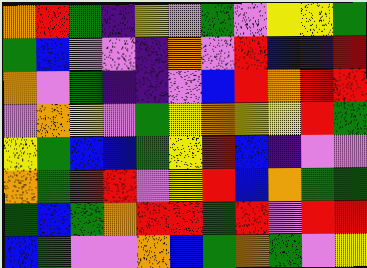[["orange", "red", "green", "indigo", "yellow", "violet", "green", "violet", "yellow", "yellow", "green"], ["green", "blue", "violet", "violet", "indigo", "orange", "violet", "red", "blue", "indigo", "red"], ["orange", "violet", "green", "indigo", "indigo", "violet", "blue", "red", "orange", "red", "red"], ["violet", "orange", "yellow", "violet", "green", "yellow", "orange", "yellow", "yellow", "red", "green"], ["yellow", "green", "blue", "blue", "green", "yellow", "red", "blue", "indigo", "violet", "violet"], ["orange", "green", "red", "red", "violet", "yellow", "red", "blue", "orange", "green", "green"], ["green", "blue", "green", "orange", "red", "red", "green", "red", "violet", "red", "red"], ["blue", "green", "violet", "violet", "orange", "blue", "green", "orange", "green", "violet", "yellow"]]